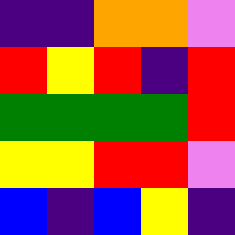[["indigo", "indigo", "orange", "orange", "violet"], ["red", "yellow", "red", "indigo", "red"], ["green", "green", "green", "green", "red"], ["yellow", "yellow", "red", "red", "violet"], ["blue", "indigo", "blue", "yellow", "indigo"]]